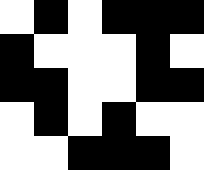[["white", "black", "white", "black", "black", "black"], ["black", "white", "white", "white", "black", "white"], ["black", "black", "white", "white", "black", "black"], ["white", "black", "white", "black", "white", "white"], ["white", "white", "black", "black", "black", "white"]]